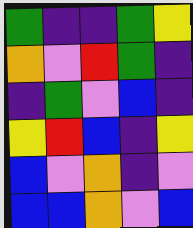[["green", "indigo", "indigo", "green", "yellow"], ["orange", "violet", "red", "green", "indigo"], ["indigo", "green", "violet", "blue", "indigo"], ["yellow", "red", "blue", "indigo", "yellow"], ["blue", "violet", "orange", "indigo", "violet"], ["blue", "blue", "orange", "violet", "blue"]]